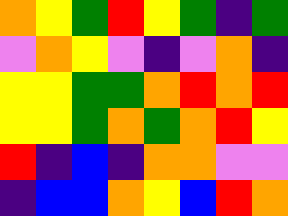[["orange", "yellow", "green", "red", "yellow", "green", "indigo", "green"], ["violet", "orange", "yellow", "violet", "indigo", "violet", "orange", "indigo"], ["yellow", "yellow", "green", "green", "orange", "red", "orange", "red"], ["yellow", "yellow", "green", "orange", "green", "orange", "red", "yellow"], ["red", "indigo", "blue", "indigo", "orange", "orange", "violet", "violet"], ["indigo", "blue", "blue", "orange", "yellow", "blue", "red", "orange"]]